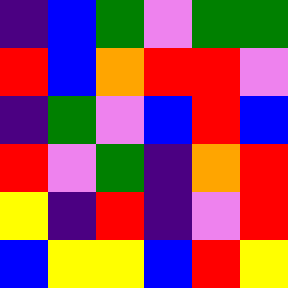[["indigo", "blue", "green", "violet", "green", "green"], ["red", "blue", "orange", "red", "red", "violet"], ["indigo", "green", "violet", "blue", "red", "blue"], ["red", "violet", "green", "indigo", "orange", "red"], ["yellow", "indigo", "red", "indigo", "violet", "red"], ["blue", "yellow", "yellow", "blue", "red", "yellow"]]